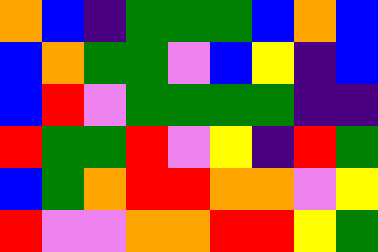[["orange", "blue", "indigo", "green", "green", "green", "blue", "orange", "blue"], ["blue", "orange", "green", "green", "violet", "blue", "yellow", "indigo", "blue"], ["blue", "red", "violet", "green", "green", "green", "green", "indigo", "indigo"], ["red", "green", "green", "red", "violet", "yellow", "indigo", "red", "green"], ["blue", "green", "orange", "red", "red", "orange", "orange", "violet", "yellow"], ["red", "violet", "violet", "orange", "orange", "red", "red", "yellow", "green"]]